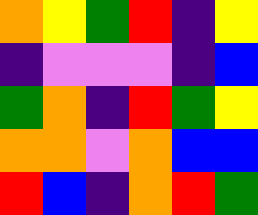[["orange", "yellow", "green", "red", "indigo", "yellow"], ["indigo", "violet", "violet", "violet", "indigo", "blue"], ["green", "orange", "indigo", "red", "green", "yellow"], ["orange", "orange", "violet", "orange", "blue", "blue"], ["red", "blue", "indigo", "orange", "red", "green"]]